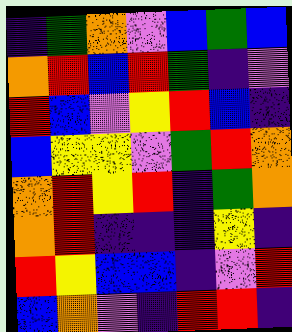[["indigo", "green", "orange", "violet", "blue", "green", "blue"], ["orange", "red", "blue", "red", "green", "indigo", "violet"], ["red", "blue", "violet", "yellow", "red", "blue", "indigo"], ["blue", "yellow", "yellow", "violet", "green", "red", "orange"], ["orange", "red", "yellow", "red", "indigo", "green", "orange"], ["orange", "red", "indigo", "indigo", "indigo", "yellow", "indigo"], ["red", "yellow", "blue", "blue", "indigo", "violet", "red"], ["blue", "orange", "violet", "indigo", "red", "red", "indigo"]]